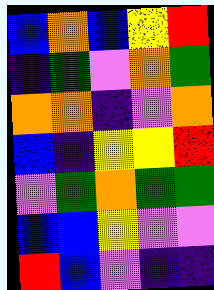[["blue", "orange", "blue", "yellow", "red"], ["indigo", "green", "violet", "orange", "green"], ["orange", "orange", "indigo", "violet", "orange"], ["blue", "indigo", "yellow", "yellow", "red"], ["violet", "green", "orange", "green", "green"], ["blue", "blue", "yellow", "violet", "violet"], ["red", "blue", "violet", "indigo", "indigo"]]